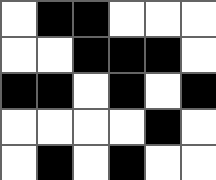[["white", "black", "black", "white", "white", "white"], ["white", "white", "black", "black", "black", "white"], ["black", "black", "white", "black", "white", "black"], ["white", "white", "white", "white", "black", "white"], ["white", "black", "white", "black", "white", "white"]]